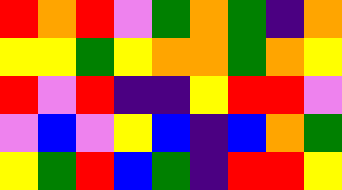[["red", "orange", "red", "violet", "green", "orange", "green", "indigo", "orange"], ["yellow", "yellow", "green", "yellow", "orange", "orange", "green", "orange", "yellow"], ["red", "violet", "red", "indigo", "indigo", "yellow", "red", "red", "violet"], ["violet", "blue", "violet", "yellow", "blue", "indigo", "blue", "orange", "green"], ["yellow", "green", "red", "blue", "green", "indigo", "red", "red", "yellow"]]